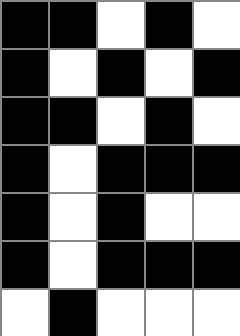[["black", "black", "white", "black", "white"], ["black", "white", "black", "white", "black"], ["black", "black", "white", "black", "white"], ["black", "white", "black", "black", "black"], ["black", "white", "black", "white", "white"], ["black", "white", "black", "black", "black"], ["white", "black", "white", "white", "white"]]